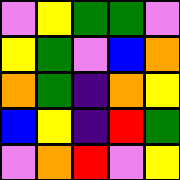[["violet", "yellow", "green", "green", "violet"], ["yellow", "green", "violet", "blue", "orange"], ["orange", "green", "indigo", "orange", "yellow"], ["blue", "yellow", "indigo", "red", "green"], ["violet", "orange", "red", "violet", "yellow"]]